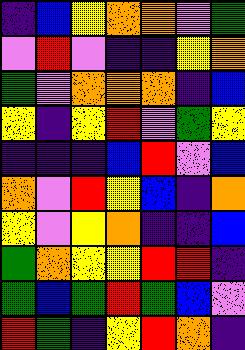[["indigo", "blue", "yellow", "orange", "orange", "violet", "green"], ["violet", "red", "violet", "indigo", "indigo", "yellow", "orange"], ["green", "violet", "orange", "orange", "orange", "indigo", "blue"], ["yellow", "indigo", "yellow", "red", "violet", "green", "yellow"], ["indigo", "indigo", "indigo", "blue", "red", "violet", "blue"], ["orange", "violet", "red", "yellow", "blue", "indigo", "orange"], ["yellow", "violet", "yellow", "orange", "indigo", "indigo", "blue"], ["green", "orange", "yellow", "yellow", "red", "red", "indigo"], ["green", "blue", "green", "red", "green", "blue", "violet"], ["red", "green", "indigo", "yellow", "red", "orange", "indigo"]]